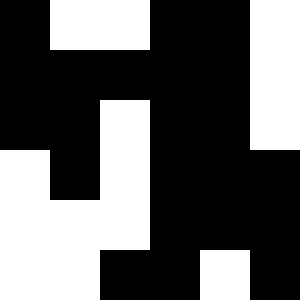[["black", "white", "white", "black", "black", "white"], ["black", "black", "black", "black", "black", "white"], ["black", "black", "white", "black", "black", "white"], ["white", "black", "white", "black", "black", "black"], ["white", "white", "white", "black", "black", "black"], ["white", "white", "black", "black", "white", "black"]]